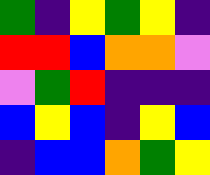[["green", "indigo", "yellow", "green", "yellow", "indigo"], ["red", "red", "blue", "orange", "orange", "violet"], ["violet", "green", "red", "indigo", "indigo", "indigo"], ["blue", "yellow", "blue", "indigo", "yellow", "blue"], ["indigo", "blue", "blue", "orange", "green", "yellow"]]